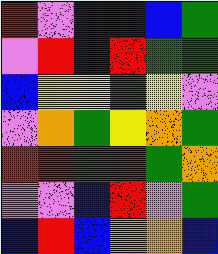[["red", "violet", "indigo", "indigo", "blue", "green"], ["violet", "red", "indigo", "red", "green", "green"], ["blue", "yellow", "yellow", "green", "yellow", "violet"], ["violet", "orange", "green", "yellow", "orange", "green"], ["red", "red", "green", "red", "green", "orange"], ["violet", "violet", "blue", "red", "violet", "green"], ["blue", "red", "blue", "orange", "orange", "blue"]]